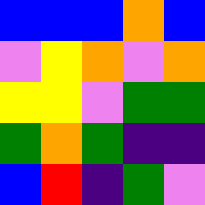[["blue", "blue", "blue", "orange", "blue"], ["violet", "yellow", "orange", "violet", "orange"], ["yellow", "yellow", "violet", "green", "green"], ["green", "orange", "green", "indigo", "indigo"], ["blue", "red", "indigo", "green", "violet"]]